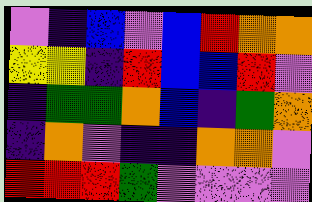[["violet", "indigo", "blue", "violet", "blue", "red", "orange", "orange"], ["yellow", "yellow", "indigo", "red", "blue", "blue", "red", "violet"], ["indigo", "green", "green", "orange", "blue", "indigo", "green", "orange"], ["indigo", "orange", "violet", "indigo", "indigo", "orange", "orange", "violet"], ["red", "red", "red", "green", "violet", "violet", "violet", "violet"]]